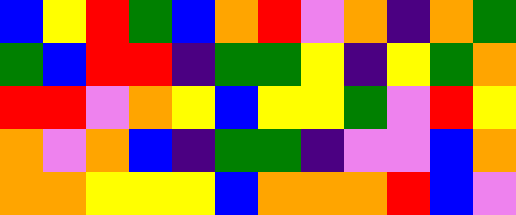[["blue", "yellow", "red", "green", "blue", "orange", "red", "violet", "orange", "indigo", "orange", "green"], ["green", "blue", "red", "red", "indigo", "green", "green", "yellow", "indigo", "yellow", "green", "orange"], ["red", "red", "violet", "orange", "yellow", "blue", "yellow", "yellow", "green", "violet", "red", "yellow"], ["orange", "violet", "orange", "blue", "indigo", "green", "green", "indigo", "violet", "violet", "blue", "orange"], ["orange", "orange", "yellow", "yellow", "yellow", "blue", "orange", "orange", "orange", "red", "blue", "violet"]]